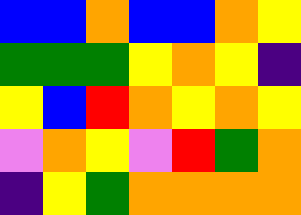[["blue", "blue", "orange", "blue", "blue", "orange", "yellow"], ["green", "green", "green", "yellow", "orange", "yellow", "indigo"], ["yellow", "blue", "red", "orange", "yellow", "orange", "yellow"], ["violet", "orange", "yellow", "violet", "red", "green", "orange"], ["indigo", "yellow", "green", "orange", "orange", "orange", "orange"]]